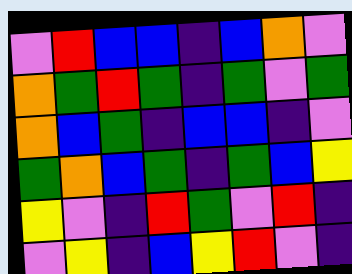[["violet", "red", "blue", "blue", "indigo", "blue", "orange", "violet"], ["orange", "green", "red", "green", "indigo", "green", "violet", "green"], ["orange", "blue", "green", "indigo", "blue", "blue", "indigo", "violet"], ["green", "orange", "blue", "green", "indigo", "green", "blue", "yellow"], ["yellow", "violet", "indigo", "red", "green", "violet", "red", "indigo"], ["violet", "yellow", "indigo", "blue", "yellow", "red", "violet", "indigo"]]